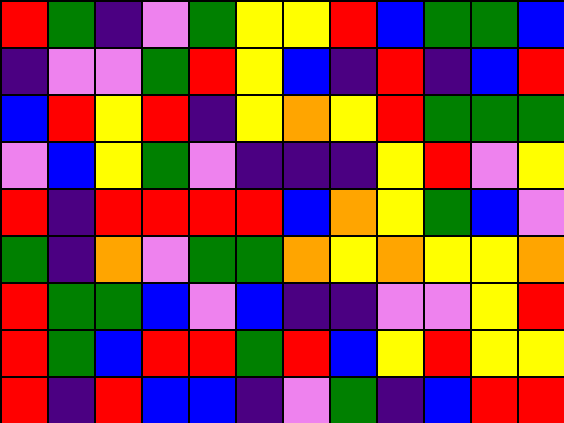[["red", "green", "indigo", "violet", "green", "yellow", "yellow", "red", "blue", "green", "green", "blue"], ["indigo", "violet", "violet", "green", "red", "yellow", "blue", "indigo", "red", "indigo", "blue", "red"], ["blue", "red", "yellow", "red", "indigo", "yellow", "orange", "yellow", "red", "green", "green", "green"], ["violet", "blue", "yellow", "green", "violet", "indigo", "indigo", "indigo", "yellow", "red", "violet", "yellow"], ["red", "indigo", "red", "red", "red", "red", "blue", "orange", "yellow", "green", "blue", "violet"], ["green", "indigo", "orange", "violet", "green", "green", "orange", "yellow", "orange", "yellow", "yellow", "orange"], ["red", "green", "green", "blue", "violet", "blue", "indigo", "indigo", "violet", "violet", "yellow", "red"], ["red", "green", "blue", "red", "red", "green", "red", "blue", "yellow", "red", "yellow", "yellow"], ["red", "indigo", "red", "blue", "blue", "indigo", "violet", "green", "indigo", "blue", "red", "red"]]